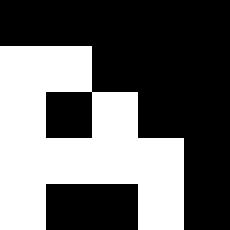[["black", "black", "black", "black", "black"], ["white", "white", "black", "black", "black"], ["white", "black", "white", "black", "black"], ["white", "white", "white", "white", "black"], ["white", "black", "black", "white", "black"]]